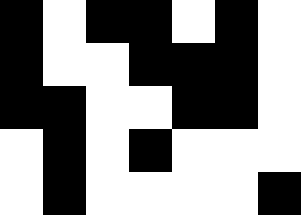[["black", "white", "black", "black", "white", "black", "white"], ["black", "white", "white", "black", "black", "black", "white"], ["black", "black", "white", "white", "black", "black", "white"], ["white", "black", "white", "black", "white", "white", "white"], ["white", "black", "white", "white", "white", "white", "black"]]